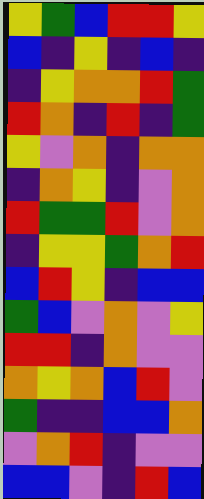[["yellow", "green", "blue", "red", "red", "yellow"], ["blue", "indigo", "yellow", "indigo", "blue", "indigo"], ["indigo", "yellow", "orange", "orange", "red", "green"], ["red", "orange", "indigo", "red", "indigo", "green"], ["yellow", "violet", "orange", "indigo", "orange", "orange"], ["indigo", "orange", "yellow", "indigo", "violet", "orange"], ["red", "green", "green", "red", "violet", "orange"], ["indigo", "yellow", "yellow", "green", "orange", "red"], ["blue", "red", "yellow", "indigo", "blue", "blue"], ["green", "blue", "violet", "orange", "violet", "yellow"], ["red", "red", "indigo", "orange", "violet", "violet"], ["orange", "yellow", "orange", "blue", "red", "violet"], ["green", "indigo", "indigo", "blue", "blue", "orange"], ["violet", "orange", "red", "indigo", "violet", "violet"], ["blue", "blue", "violet", "indigo", "red", "blue"]]